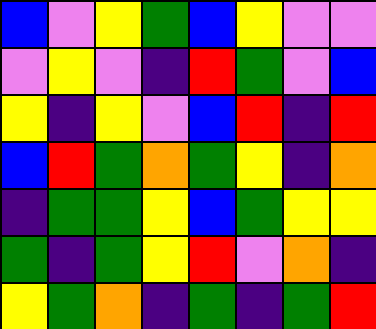[["blue", "violet", "yellow", "green", "blue", "yellow", "violet", "violet"], ["violet", "yellow", "violet", "indigo", "red", "green", "violet", "blue"], ["yellow", "indigo", "yellow", "violet", "blue", "red", "indigo", "red"], ["blue", "red", "green", "orange", "green", "yellow", "indigo", "orange"], ["indigo", "green", "green", "yellow", "blue", "green", "yellow", "yellow"], ["green", "indigo", "green", "yellow", "red", "violet", "orange", "indigo"], ["yellow", "green", "orange", "indigo", "green", "indigo", "green", "red"]]